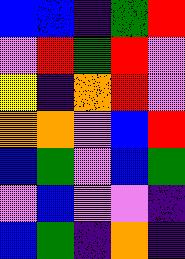[["blue", "blue", "indigo", "green", "red"], ["violet", "red", "green", "red", "violet"], ["yellow", "indigo", "orange", "red", "violet"], ["orange", "orange", "violet", "blue", "red"], ["blue", "green", "violet", "blue", "green"], ["violet", "blue", "violet", "violet", "indigo"], ["blue", "green", "indigo", "orange", "indigo"]]